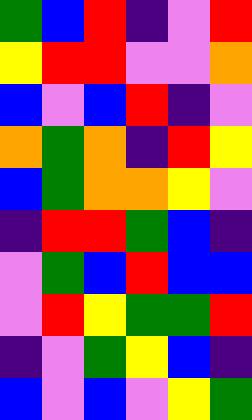[["green", "blue", "red", "indigo", "violet", "red"], ["yellow", "red", "red", "violet", "violet", "orange"], ["blue", "violet", "blue", "red", "indigo", "violet"], ["orange", "green", "orange", "indigo", "red", "yellow"], ["blue", "green", "orange", "orange", "yellow", "violet"], ["indigo", "red", "red", "green", "blue", "indigo"], ["violet", "green", "blue", "red", "blue", "blue"], ["violet", "red", "yellow", "green", "green", "red"], ["indigo", "violet", "green", "yellow", "blue", "indigo"], ["blue", "violet", "blue", "violet", "yellow", "green"]]